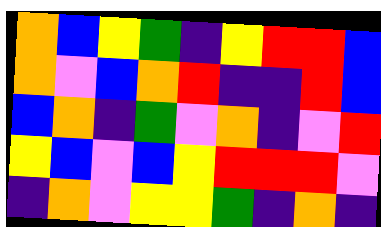[["orange", "blue", "yellow", "green", "indigo", "yellow", "red", "red", "blue"], ["orange", "violet", "blue", "orange", "red", "indigo", "indigo", "red", "blue"], ["blue", "orange", "indigo", "green", "violet", "orange", "indigo", "violet", "red"], ["yellow", "blue", "violet", "blue", "yellow", "red", "red", "red", "violet"], ["indigo", "orange", "violet", "yellow", "yellow", "green", "indigo", "orange", "indigo"]]